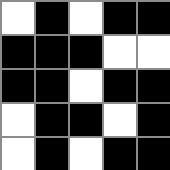[["white", "black", "white", "black", "black"], ["black", "black", "black", "white", "white"], ["black", "black", "white", "black", "black"], ["white", "black", "black", "white", "black"], ["white", "black", "white", "black", "black"]]